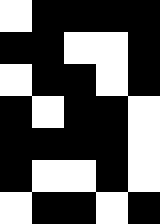[["white", "black", "black", "black", "black"], ["black", "black", "white", "white", "black"], ["white", "black", "black", "white", "black"], ["black", "white", "black", "black", "white"], ["black", "black", "black", "black", "white"], ["black", "white", "white", "black", "white"], ["white", "black", "black", "white", "black"]]